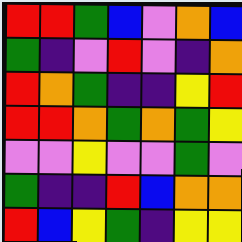[["red", "red", "green", "blue", "violet", "orange", "blue"], ["green", "indigo", "violet", "red", "violet", "indigo", "orange"], ["red", "orange", "green", "indigo", "indigo", "yellow", "red"], ["red", "red", "orange", "green", "orange", "green", "yellow"], ["violet", "violet", "yellow", "violet", "violet", "green", "violet"], ["green", "indigo", "indigo", "red", "blue", "orange", "orange"], ["red", "blue", "yellow", "green", "indigo", "yellow", "yellow"]]